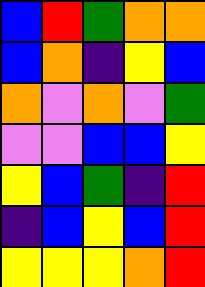[["blue", "red", "green", "orange", "orange"], ["blue", "orange", "indigo", "yellow", "blue"], ["orange", "violet", "orange", "violet", "green"], ["violet", "violet", "blue", "blue", "yellow"], ["yellow", "blue", "green", "indigo", "red"], ["indigo", "blue", "yellow", "blue", "red"], ["yellow", "yellow", "yellow", "orange", "red"]]